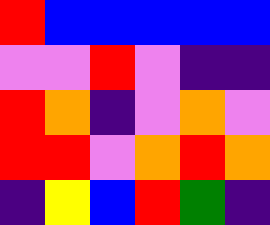[["red", "blue", "blue", "blue", "blue", "blue"], ["violet", "violet", "red", "violet", "indigo", "indigo"], ["red", "orange", "indigo", "violet", "orange", "violet"], ["red", "red", "violet", "orange", "red", "orange"], ["indigo", "yellow", "blue", "red", "green", "indigo"]]